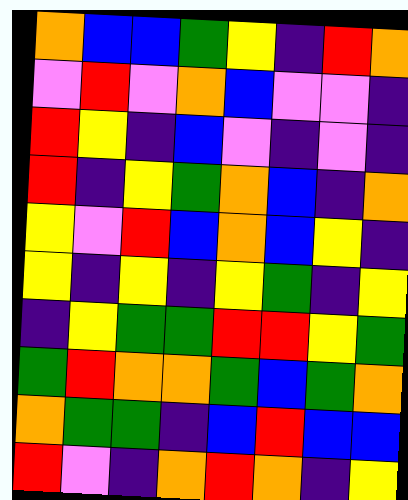[["orange", "blue", "blue", "green", "yellow", "indigo", "red", "orange"], ["violet", "red", "violet", "orange", "blue", "violet", "violet", "indigo"], ["red", "yellow", "indigo", "blue", "violet", "indigo", "violet", "indigo"], ["red", "indigo", "yellow", "green", "orange", "blue", "indigo", "orange"], ["yellow", "violet", "red", "blue", "orange", "blue", "yellow", "indigo"], ["yellow", "indigo", "yellow", "indigo", "yellow", "green", "indigo", "yellow"], ["indigo", "yellow", "green", "green", "red", "red", "yellow", "green"], ["green", "red", "orange", "orange", "green", "blue", "green", "orange"], ["orange", "green", "green", "indigo", "blue", "red", "blue", "blue"], ["red", "violet", "indigo", "orange", "red", "orange", "indigo", "yellow"]]